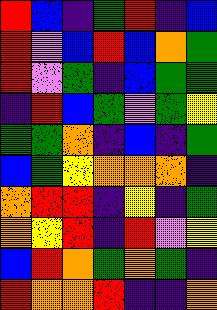[["red", "blue", "indigo", "green", "red", "indigo", "blue"], ["red", "violet", "blue", "red", "blue", "orange", "green"], ["red", "violet", "green", "indigo", "blue", "green", "green"], ["indigo", "red", "blue", "green", "violet", "green", "yellow"], ["green", "green", "orange", "indigo", "blue", "indigo", "green"], ["blue", "green", "yellow", "orange", "orange", "orange", "indigo"], ["orange", "red", "red", "indigo", "yellow", "indigo", "green"], ["orange", "yellow", "red", "indigo", "red", "violet", "yellow"], ["blue", "red", "orange", "green", "orange", "green", "indigo"], ["red", "orange", "orange", "red", "indigo", "indigo", "orange"]]